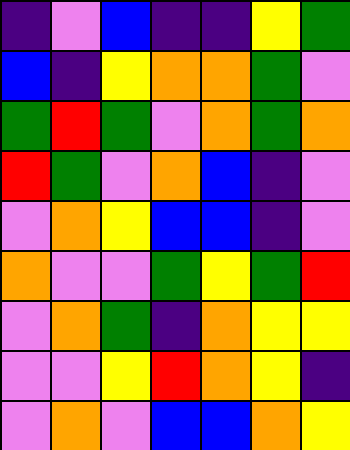[["indigo", "violet", "blue", "indigo", "indigo", "yellow", "green"], ["blue", "indigo", "yellow", "orange", "orange", "green", "violet"], ["green", "red", "green", "violet", "orange", "green", "orange"], ["red", "green", "violet", "orange", "blue", "indigo", "violet"], ["violet", "orange", "yellow", "blue", "blue", "indigo", "violet"], ["orange", "violet", "violet", "green", "yellow", "green", "red"], ["violet", "orange", "green", "indigo", "orange", "yellow", "yellow"], ["violet", "violet", "yellow", "red", "orange", "yellow", "indigo"], ["violet", "orange", "violet", "blue", "blue", "orange", "yellow"]]